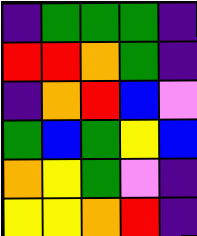[["indigo", "green", "green", "green", "indigo"], ["red", "red", "orange", "green", "indigo"], ["indigo", "orange", "red", "blue", "violet"], ["green", "blue", "green", "yellow", "blue"], ["orange", "yellow", "green", "violet", "indigo"], ["yellow", "yellow", "orange", "red", "indigo"]]